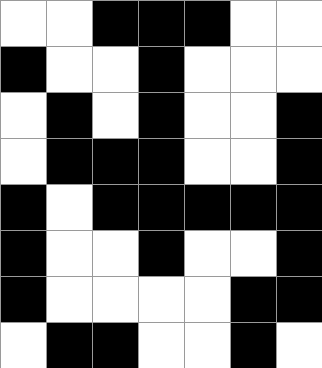[["white", "white", "black", "black", "black", "white", "white"], ["black", "white", "white", "black", "white", "white", "white"], ["white", "black", "white", "black", "white", "white", "black"], ["white", "black", "black", "black", "white", "white", "black"], ["black", "white", "black", "black", "black", "black", "black"], ["black", "white", "white", "black", "white", "white", "black"], ["black", "white", "white", "white", "white", "black", "black"], ["white", "black", "black", "white", "white", "black", "white"]]